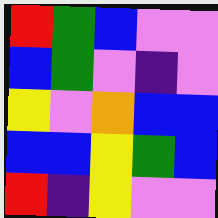[["red", "green", "blue", "violet", "violet"], ["blue", "green", "violet", "indigo", "violet"], ["yellow", "violet", "orange", "blue", "blue"], ["blue", "blue", "yellow", "green", "blue"], ["red", "indigo", "yellow", "violet", "violet"]]